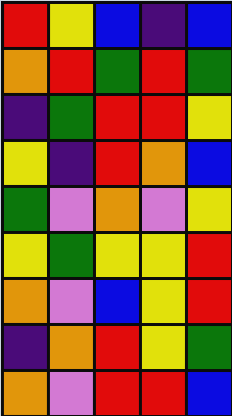[["red", "yellow", "blue", "indigo", "blue"], ["orange", "red", "green", "red", "green"], ["indigo", "green", "red", "red", "yellow"], ["yellow", "indigo", "red", "orange", "blue"], ["green", "violet", "orange", "violet", "yellow"], ["yellow", "green", "yellow", "yellow", "red"], ["orange", "violet", "blue", "yellow", "red"], ["indigo", "orange", "red", "yellow", "green"], ["orange", "violet", "red", "red", "blue"]]